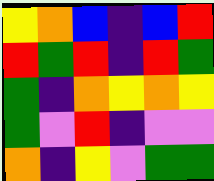[["yellow", "orange", "blue", "indigo", "blue", "red"], ["red", "green", "red", "indigo", "red", "green"], ["green", "indigo", "orange", "yellow", "orange", "yellow"], ["green", "violet", "red", "indigo", "violet", "violet"], ["orange", "indigo", "yellow", "violet", "green", "green"]]